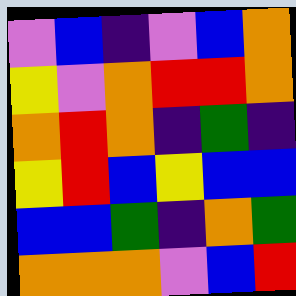[["violet", "blue", "indigo", "violet", "blue", "orange"], ["yellow", "violet", "orange", "red", "red", "orange"], ["orange", "red", "orange", "indigo", "green", "indigo"], ["yellow", "red", "blue", "yellow", "blue", "blue"], ["blue", "blue", "green", "indigo", "orange", "green"], ["orange", "orange", "orange", "violet", "blue", "red"]]